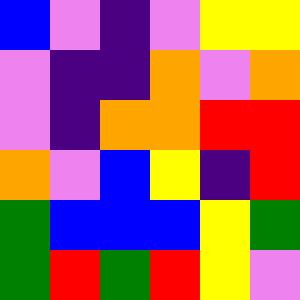[["blue", "violet", "indigo", "violet", "yellow", "yellow"], ["violet", "indigo", "indigo", "orange", "violet", "orange"], ["violet", "indigo", "orange", "orange", "red", "red"], ["orange", "violet", "blue", "yellow", "indigo", "red"], ["green", "blue", "blue", "blue", "yellow", "green"], ["green", "red", "green", "red", "yellow", "violet"]]